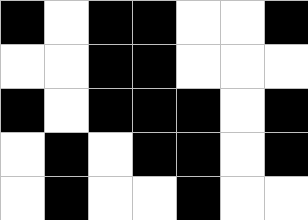[["black", "white", "black", "black", "white", "white", "black"], ["white", "white", "black", "black", "white", "white", "white"], ["black", "white", "black", "black", "black", "white", "black"], ["white", "black", "white", "black", "black", "white", "black"], ["white", "black", "white", "white", "black", "white", "white"]]